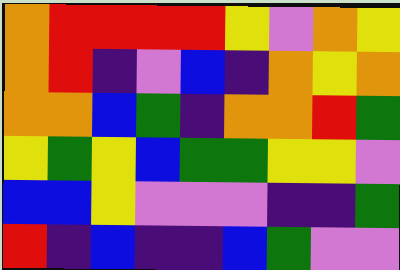[["orange", "red", "red", "red", "red", "yellow", "violet", "orange", "yellow"], ["orange", "red", "indigo", "violet", "blue", "indigo", "orange", "yellow", "orange"], ["orange", "orange", "blue", "green", "indigo", "orange", "orange", "red", "green"], ["yellow", "green", "yellow", "blue", "green", "green", "yellow", "yellow", "violet"], ["blue", "blue", "yellow", "violet", "violet", "violet", "indigo", "indigo", "green"], ["red", "indigo", "blue", "indigo", "indigo", "blue", "green", "violet", "violet"]]